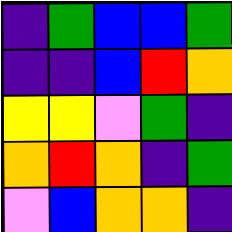[["indigo", "green", "blue", "blue", "green"], ["indigo", "indigo", "blue", "red", "orange"], ["yellow", "yellow", "violet", "green", "indigo"], ["orange", "red", "orange", "indigo", "green"], ["violet", "blue", "orange", "orange", "indigo"]]